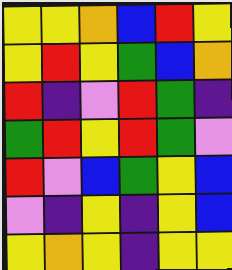[["yellow", "yellow", "orange", "blue", "red", "yellow"], ["yellow", "red", "yellow", "green", "blue", "orange"], ["red", "indigo", "violet", "red", "green", "indigo"], ["green", "red", "yellow", "red", "green", "violet"], ["red", "violet", "blue", "green", "yellow", "blue"], ["violet", "indigo", "yellow", "indigo", "yellow", "blue"], ["yellow", "orange", "yellow", "indigo", "yellow", "yellow"]]